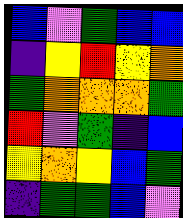[["blue", "violet", "green", "blue", "blue"], ["indigo", "yellow", "red", "yellow", "orange"], ["green", "orange", "orange", "orange", "green"], ["red", "violet", "green", "indigo", "blue"], ["yellow", "orange", "yellow", "blue", "green"], ["indigo", "green", "green", "blue", "violet"]]